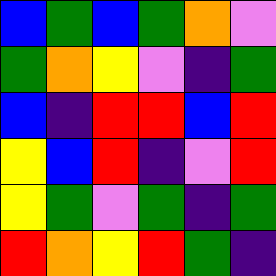[["blue", "green", "blue", "green", "orange", "violet"], ["green", "orange", "yellow", "violet", "indigo", "green"], ["blue", "indigo", "red", "red", "blue", "red"], ["yellow", "blue", "red", "indigo", "violet", "red"], ["yellow", "green", "violet", "green", "indigo", "green"], ["red", "orange", "yellow", "red", "green", "indigo"]]